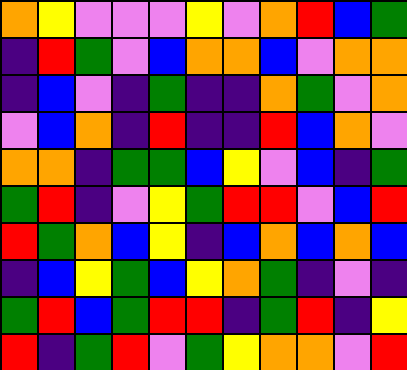[["orange", "yellow", "violet", "violet", "violet", "yellow", "violet", "orange", "red", "blue", "green"], ["indigo", "red", "green", "violet", "blue", "orange", "orange", "blue", "violet", "orange", "orange"], ["indigo", "blue", "violet", "indigo", "green", "indigo", "indigo", "orange", "green", "violet", "orange"], ["violet", "blue", "orange", "indigo", "red", "indigo", "indigo", "red", "blue", "orange", "violet"], ["orange", "orange", "indigo", "green", "green", "blue", "yellow", "violet", "blue", "indigo", "green"], ["green", "red", "indigo", "violet", "yellow", "green", "red", "red", "violet", "blue", "red"], ["red", "green", "orange", "blue", "yellow", "indigo", "blue", "orange", "blue", "orange", "blue"], ["indigo", "blue", "yellow", "green", "blue", "yellow", "orange", "green", "indigo", "violet", "indigo"], ["green", "red", "blue", "green", "red", "red", "indigo", "green", "red", "indigo", "yellow"], ["red", "indigo", "green", "red", "violet", "green", "yellow", "orange", "orange", "violet", "red"]]